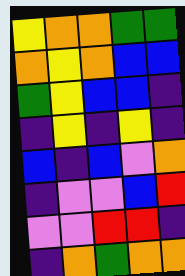[["yellow", "orange", "orange", "green", "green"], ["orange", "yellow", "orange", "blue", "blue"], ["green", "yellow", "blue", "blue", "indigo"], ["indigo", "yellow", "indigo", "yellow", "indigo"], ["blue", "indigo", "blue", "violet", "orange"], ["indigo", "violet", "violet", "blue", "red"], ["violet", "violet", "red", "red", "indigo"], ["indigo", "orange", "green", "orange", "orange"]]